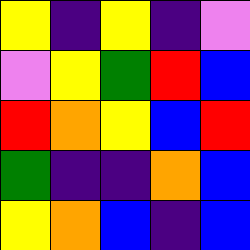[["yellow", "indigo", "yellow", "indigo", "violet"], ["violet", "yellow", "green", "red", "blue"], ["red", "orange", "yellow", "blue", "red"], ["green", "indigo", "indigo", "orange", "blue"], ["yellow", "orange", "blue", "indigo", "blue"]]